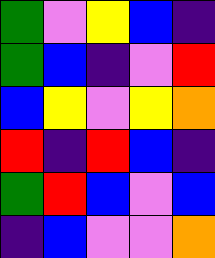[["green", "violet", "yellow", "blue", "indigo"], ["green", "blue", "indigo", "violet", "red"], ["blue", "yellow", "violet", "yellow", "orange"], ["red", "indigo", "red", "blue", "indigo"], ["green", "red", "blue", "violet", "blue"], ["indigo", "blue", "violet", "violet", "orange"]]